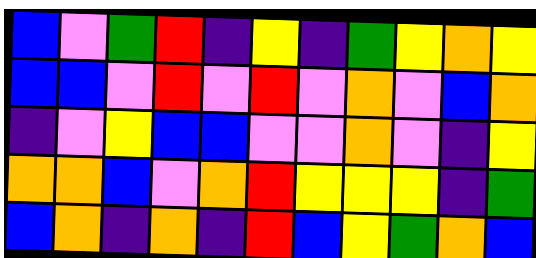[["blue", "violet", "green", "red", "indigo", "yellow", "indigo", "green", "yellow", "orange", "yellow"], ["blue", "blue", "violet", "red", "violet", "red", "violet", "orange", "violet", "blue", "orange"], ["indigo", "violet", "yellow", "blue", "blue", "violet", "violet", "orange", "violet", "indigo", "yellow"], ["orange", "orange", "blue", "violet", "orange", "red", "yellow", "yellow", "yellow", "indigo", "green"], ["blue", "orange", "indigo", "orange", "indigo", "red", "blue", "yellow", "green", "orange", "blue"]]